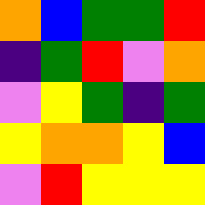[["orange", "blue", "green", "green", "red"], ["indigo", "green", "red", "violet", "orange"], ["violet", "yellow", "green", "indigo", "green"], ["yellow", "orange", "orange", "yellow", "blue"], ["violet", "red", "yellow", "yellow", "yellow"]]